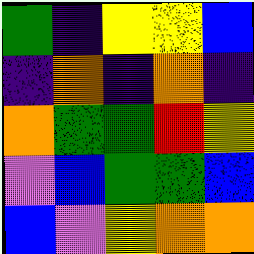[["green", "indigo", "yellow", "yellow", "blue"], ["indigo", "orange", "indigo", "orange", "indigo"], ["orange", "green", "green", "red", "yellow"], ["violet", "blue", "green", "green", "blue"], ["blue", "violet", "yellow", "orange", "orange"]]